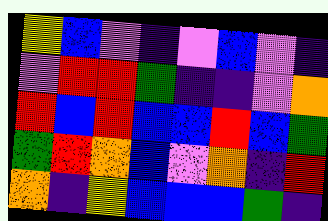[["yellow", "blue", "violet", "indigo", "violet", "blue", "violet", "indigo"], ["violet", "red", "red", "green", "indigo", "indigo", "violet", "orange"], ["red", "blue", "red", "blue", "blue", "red", "blue", "green"], ["green", "red", "orange", "blue", "violet", "orange", "indigo", "red"], ["orange", "indigo", "yellow", "blue", "blue", "blue", "green", "indigo"]]